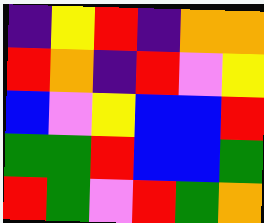[["indigo", "yellow", "red", "indigo", "orange", "orange"], ["red", "orange", "indigo", "red", "violet", "yellow"], ["blue", "violet", "yellow", "blue", "blue", "red"], ["green", "green", "red", "blue", "blue", "green"], ["red", "green", "violet", "red", "green", "orange"]]